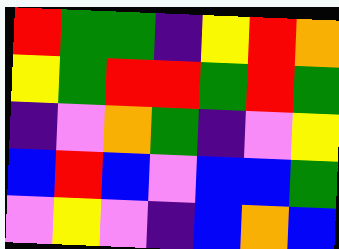[["red", "green", "green", "indigo", "yellow", "red", "orange"], ["yellow", "green", "red", "red", "green", "red", "green"], ["indigo", "violet", "orange", "green", "indigo", "violet", "yellow"], ["blue", "red", "blue", "violet", "blue", "blue", "green"], ["violet", "yellow", "violet", "indigo", "blue", "orange", "blue"]]